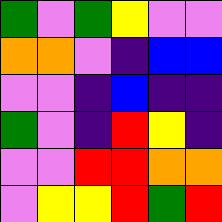[["green", "violet", "green", "yellow", "violet", "violet"], ["orange", "orange", "violet", "indigo", "blue", "blue"], ["violet", "violet", "indigo", "blue", "indigo", "indigo"], ["green", "violet", "indigo", "red", "yellow", "indigo"], ["violet", "violet", "red", "red", "orange", "orange"], ["violet", "yellow", "yellow", "red", "green", "red"]]